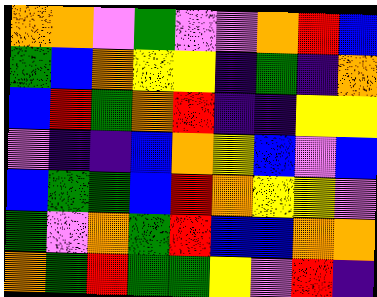[["orange", "orange", "violet", "green", "violet", "violet", "orange", "red", "blue"], ["green", "blue", "orange", "yellow", "yellow", "indigo", "green", "indigo", "orange"], ["blue", "red", "green", "orange", "red", "indigo", "indigo", "yellow", "yellow"], ["violet", "indigo", "indigo", "blue", "orange", "yellow", "blue", "violet", "blue"], ["blue", "green", "green", "blue", "red", "orange", "yellow", "yellow", "violet"], ["green", "violet", "orange", "green", "red", "blue", "blue", "orange", "orange"], ["orange", "green", "red", "green", "green", "yellow", "violet", "red", "indigo"]]